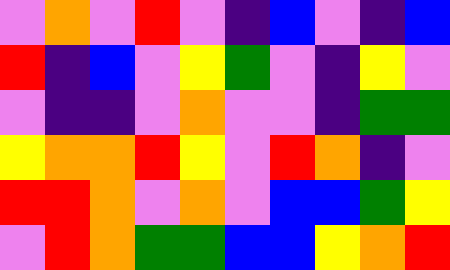[["violet", "orange", "violet", "red", "violet", "indigo", "blue", "violet", "indigo", "blue"], ["red", "indigo", "blue", "violet", "yellow", "green", "violet", "indigo", "yellow", "violet"], ["violet", "indigo", "indigo", "violet", "orange", "violet", "violet", "indigo", "green", "green"], ["yellow", "orange", "orange", "red", "yellow", "violet", "red", "orange", "indigo", "violet"], ["red", "red", "orange", "violet", "orange", "violet", "blue", "blue", "green", "yellow"], ["violet", "red", "orange", "green", "green", "blue", "blue", "yellow", "orange", "red"]]